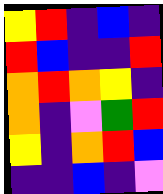[["yellow", "red", "indigo", "blue", "indigo"], ["red", "blue", "indigo", "indigo", "red"], ["orange", "red", "orange", "yellow", "indigo"], ["orange", "indigo", "violet", "green", "red"], ["yellow", "indigo", "orange", "red", "blue"], ["indigo", "indigo", "blue", "indigo", "violet"]]